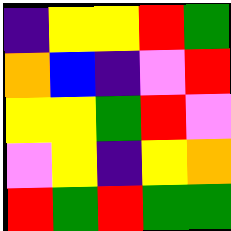[["indigo", "yellow", "yellow", "red", "green"], ["orange", "blue", "indigo", "violet", "red"], ["yellow", "yellow", "green", "red", "violet"], ["violet", "yellow", "indigo", "yellow", "orange"], ["red", "green", "red", "green", "green"]]